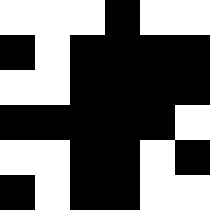[["white", "white", "white", "black", "white", "white"], ["black", "white", "black", "black", "black", "black"], ["white", "white", "black", "black", "black", "black"], ["black", "black", "black", "black", "black", "white"], ["white", "white", "black", "black", "white", "black"], ["black", "white", "black", "black", "white", "white"]]